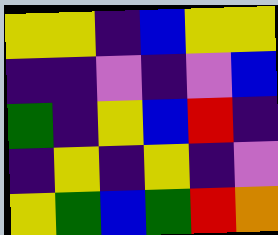[["yellow", "yellow", "indigo", "blue", "yellow", "yellow"], ["indigo", "indigo", "violet", "indigo", "violet", "blue"], ["green", "indigo", "yellow", "blue", "red", "indigo"], ["indigo", "yellow", "indigo", "yellow", "indigo", "violet"], ["yellow", "green", "blue", "green", "red", "orange"]]